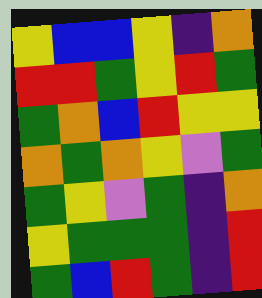[["yellow", "blue", "blue", "yellow", "indigo", "orange"], ["red", "red", "green", "yellow", "red", "green"], ["green", "orange", "blue", "red", "yellow", "yellow"], ["orange", "green", "orange", "yellow", "violet", "green"], ["green", "yellow", "violet", "green", "indigo", "orange"], ["yellow", "green", "green", "green", "indigo", "red"], ["green", "blue", "red", "green", "indigo", "red"]]